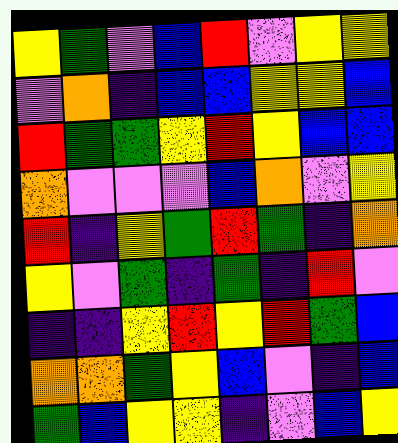[["yellow", "green", "violet", "blue", "red", "violet", "yellow", "yellow"], ["violet", "orange", "indigo", "blue", "blue", "yellow", "yellow", "blue"], ["red", "green", "green", "yellow", "red", "yellow", "blue", "blue"], ["orange", "violet", "violet", "violet", "blue", "orange", "violet", "yellow"], ["red", "indigo", "yellow", "green", "red", "green", "indigo", "orange"], ["yellow", "violet", "green", "indigo", "green", "indigo", "red", "violet"], ["indigo", "indigo", "yellow", "red", "yellow", "red", "green", "blue"], ["orange", "orange", "green", "yellow", "blue", "violet", "indigo", "blue"], ["green", "blue", "yellow", "yellow", "indigo", "violet", "blue", "yellow"]]